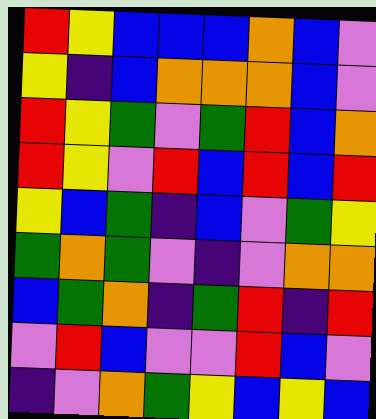[["red", "yellow", "blue", "blue", "blue", "orange", "blue", "violet"], ["yellow", "indigo", "blue", "orange", "orange", "orange", "blue", "violet"], ["red", "yellow", "green", "violet", "green", "red", "blue", "orange"], ["red", "yellow", "violet", "red", "blue", "red", "blue", "red"], ["yellow", "blue", "green", "indigo", "blue", "violet", "green", "yellow"], ["green", "orange", "green", "violet", "indigo", "violet", "orange", "orange"], ["blue", "green", "orange", "indigo", "green", "red", "indigo", "red"], ["violet", "red", "blue", "violet", "violet", "red", "blue", "violet"], ["indigo", "violet", "orange", "green", "yellow", "blue", "yellow", "blue"]]